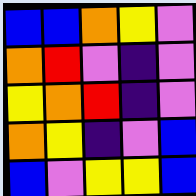[["blue", "blue", "orange", "yellow", "violet"], ["orange", "red", "violet", "indigo", "violet"], ["yellow", "orange", "red", "indigo", "violet"], ["orange", "yellow", "indigo", "violet", "blue"], ["blue", "violet", "yellow", "yellow", "blue"]]